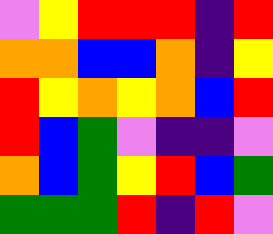[["violet", "yellow", "red", "red", "red", "indigo", "red"], ["orange", "orange", "blue", "blue", "orange", "indigo", "yellow"], ["red", "yellow", "orange", "yellow", "orange", "blue", "red"], ["red", "blue", "green", "violet", "indigo", "indigo", "violet"], ["orange", "blue", "green", "yellow", "red", "blue", "green"], ["green", "green", "green", "red", "indigo", "red", "violet"]]